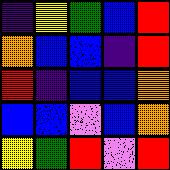[["indigo", "yellow", "green", "blue", "red"], ["orange", "blue", "blue", "indigo", "red"], ["red", "indigo", "blue", "blue", "orange"], ["blue", "blue", "violet", "blue", "orange"], ["yellow", "green", "red", "violet", "red"]]